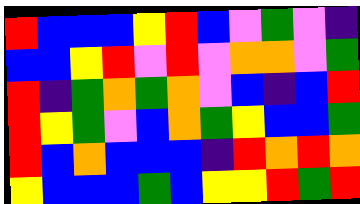[["red", "blue", "blue", "blue", "yellow", "red", "blue", "violet", "green", "violet", "indigo"], ["blue", "blue", "yellow", "red", "violet", "red", "violet", "orange", "orange", "violet", "green"], ["red", "indigo", "green", "orange", "green", "orange", "violet", "blue", "indigo", "blue", "red"], ["red", "yellow", "green", "violet", "blue", "orange", "green", "yellow", "blue", "blue", "green"], ["red", "blue", "orange", "blue", "blue", "blue", "indigo", "red", "orange", "red", "orange"], ["yellow", "blue", "blue", "blue", "green", "blue", "yellow", "yellow", "red", "green", "red"]]